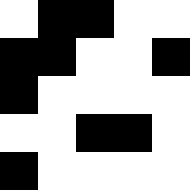[["white", "black", "black", "white", "white"], ["black", "black", "white", "white", "black"], ["black", "white", "white", "white", "white"], ["white", "white", "black", "black", "white"], ["black", "white", "white", "white", "white"]]